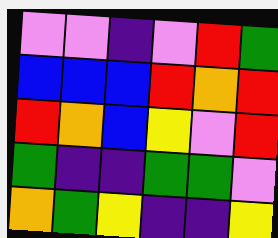[["violet", "violet", "indigo", "violet", "red", "green"], ["blue", "blue", "blue", "red", "orange", "red"], ["red", "orange", "blue", "yellow", "violet", "red"], ["green", "indigo", "indigo", "green", "green", "violet"], ["orange", "green", "yellow", "indigo", "indigo", "yellow"]]